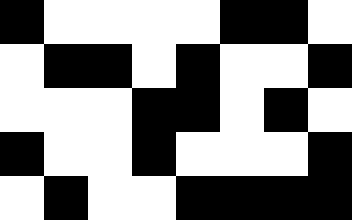[["black", "white", "white", "white", "white", "black", "black", "white"], ["white", "black", "black", "white", "black", "white", "white", "black"], ["white", "white", "white", "black", "black", "white", "black", "white"], ["black", "white", "white", "black", "white", "white", "white", "black"], ["white", "black", "white", "white", "black", "black", "black", "black"]]